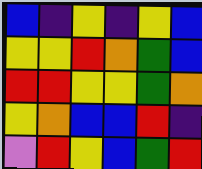[["blue", "indigo", "yellow", "indigo", "yellow", "blue"], ["yellow", "yellow", "red", "orange", "green", "blue"], ["red", "red", "yellow", "yellow", "green", "orange"], ["yellow", "orange", "blue", "blue", "red", "indigo"], ["violet", "red", "yellow", "blue", "green", "red"]]